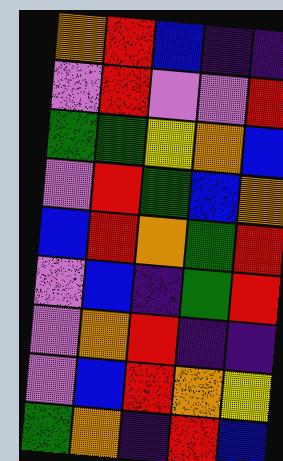[["orange", "red", "blue", "indigo", "indigo"], ["violet", "red", "violet", "violet", "red"], ["green", "green", "yellow", "orange", "blue"], ["violet", "red", "green", "blue", "orange"], ["blue", "red", "orange", "green", "red"], ["violet", "blue", "indigo", "green", "red"], ["violet", "orange", "red", "indigo", "indigo"], ["violet", "blue", "red", "orange", "yellow"], ["green", "orange", "indigo", "red", "blue"]]